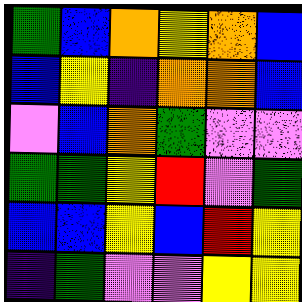[["green", "blue", "orange", "yellow", "orange", "blue"], ["blue", "yellow", "indigo", "orange", "orange", "blue"], ["violet", "blue", "orange", "green", "violet", "violet"], ["green", "green", "yellow", "red", "violet", "green"], ["blue", "blue", "yellow", "blue", "red", "yellow"], ["indigo", "green", "violet", "violet", "yellow", "yellow"]]